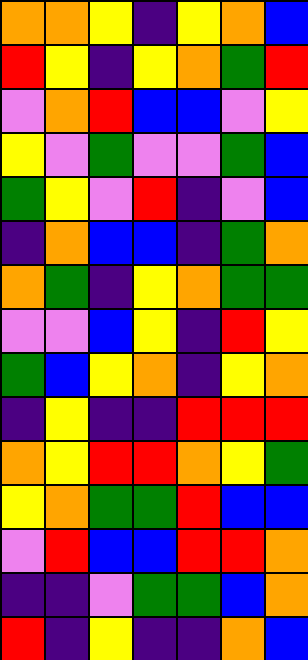[["orange", "orange", "yellow", "indigo", "yellow", "orange", "blue"], ["red", "yellow", "indigo", "yellow", "orange", "green", "red"], ["violet", "orange", "red", "blue", "blue", "violet", "yellow"], ["yellow", "violet", "green", "violet", "violet", "green", "blue"], ["green", "yellow", "violet", "red", "indigo", "violet", "blue"], ["indigo", "orange", "blue", "blue", "indigo", "green", "orange"], ["orange", "green", "indigo", "yellow", "orange", "green", "green"], ["violet", "violet", "blue", "yellow", "indigo", "red", "yellow"], ["green", "blue", "yellow", "orange", "indigo", "yellow", "orange"], ["indigo", "yellow", "indigo", "indigo", "red", "red", "red"], ["orange", "yellow", "red", "red", "orange", "yellow", "green"], ["yellow", "orange", "green", "green", "red", "blue", "blue"], ["violet", "red", "blue", "blue", "red", "red", "orange"], ["indigo", "indigo", "violet", "green", "green", "blue", "orange"], ["red", "indigo", "yellow", "indigo", "indigo", "orange", "blue"]]